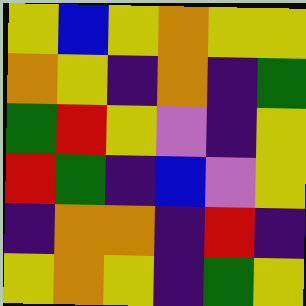[["yellow", "blue", "yellow", "orange", "yellow", "yellow"], ["orange", "yellow", "indigo", "orange", "indigo", "green"], ["green", "red", "yellow", "violet", "indigo", "yellow"], ["red", "green", "indigo", "blue", "violet", "yellow"], ["indigo", "orange", "orange", "indigo", "red", "indigo"], ["yellow", "orange", "yellow", "indigo", "green", "yellow"]]